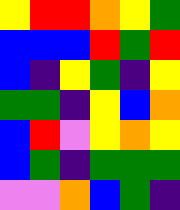[["yellow", "red", "red", "orange", "yellow", "green"], ["blue", "blue", "blue", "red", "green", "red"], ["blue", "indigo", "yellow", "green", "indigo", "yellow"], ["green", "green", "indigo", "yellow", "blue", "orange"], ["blue", "red", "violet", "yellow", "orange", "yellow"], ["blue", "green", "indigo", "green", "green", "green"], ["violet", "violet", "orange", "blue", "green", "indigo"]]